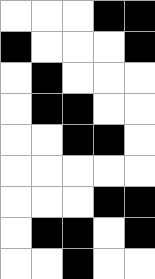[["white", "white", "white", "black", "black"], ["black", "white", "white", "white", "black"], ["white", "black", "white", "white", "white"], ["white", "black", "black", "white", "white"], ["white", "white", "black", "black", "white"], ["white", "white", "white", "white", "white"], ["white", "white", "white", "black", "black"], ["white", "black", "black", "white", "black"], ["white", "white", "black", "white", "white"]]